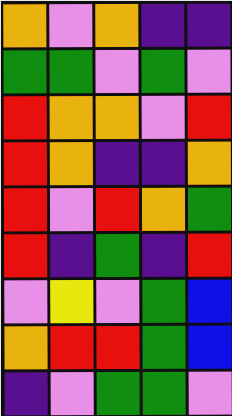[["orange", "violet", "orange", "indigo", "indigo"], ["green", "green", "violet", "green", "violet"], ["red", "orange", "orange", "violet", "red"], ["red", "orange", "indigo", "indigo", "orange"], ["red", "violet", "red", "orange", "green"], ["red", "indigo", "green", "indigo", "red"], ["violet", "yellow", "violet", "green", "blue"], ["orange", "red", "red", "green", "blue"], ["indigo", "violet", "green", "green", "violet"]]